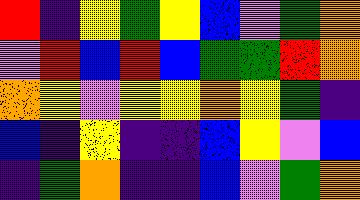[["red", "indigo", "yellow", "green", "yellow", "blue", "violet", "green", "orange"], ["violet", "red", "blue", "red", "blue", "green", "green", "red", "orange"], ["orange", "yellow", "violet", "yellow", "yellow", "orange", "yellow", "green", "indigo"], ["blue", "indigo", "yellow", "indigo", "indigo", "blue", "yellow", "violet", "blue"], ["indigo", "green", "orange", "indigo", "indigo", "blue", "violet", "green", "orange"]]